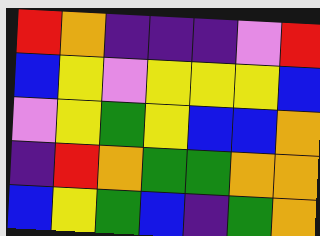[["red", "orange", "indigo", "indigo", "indigo", "violet", "red"], ["blue", "yellow", "violet", "yellow", "yellow", "yellow", "blue"], ["violet", "yellow", "green", "yellow", "blue", "blue", "orange"], ["indigo", "red", "orange", "green", "green", "orange", "orange"], ["blue", "yellow", "green", "blue", "indigo", "green", "orange"]]